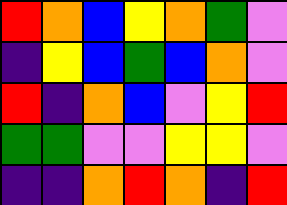[["red", "orange", "blue", "yellow", "orange", "green", "violet"], ["indigo", "yellow", "blue", "green", "blue", "orange", "violet"], ["red", "indigo", "orange", "blue", "violet", "yellow", "red"], ["green", "green", "violet", "violet", "yellow", "yellow", "violet"], ["indigo", "indigo", "orange", "red", "orange", "indigo", "red"]]